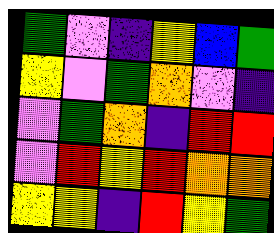[["green", "violet", "indigo", "yellow", "blue", "green"], ["yellow", "violet", "green", "orange", "violet", "indigo"], ["violet", "green", "orange", "indigo", "red", "red"], ["violet", "red", "yellow", "red", "orange", "orange"], ["yellow", "yellow", "indigo", "red", "yellow", "green"]]